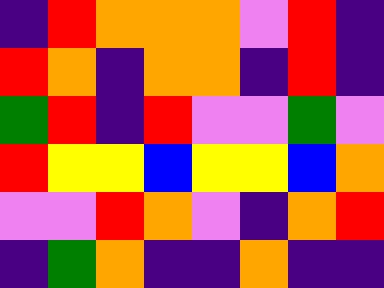[["indigo", "red", "orange", "orange", "orange", "violet", "red", "indigo"], ["red", "orange", "indigo", "orange", "orange", "indigo", "red", "indigo"], ["green", "red", "indigo", "red", "violet", "violet", "green", "violet"], ["red", "yellow", "yellow", "blue", "yellow", "yellow", "blue", "orange"], ["violet", "violet", "red", "orange", "violet", "indigo", "orange", "red"], ["indigo", "green", "orange", "indigo", "indigo", "orange", "indigo", "indigo"]]